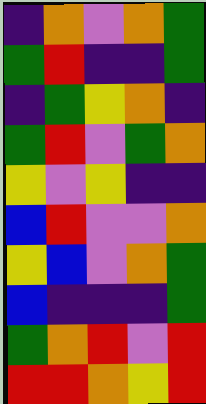[["indigo", "orange", "violet", "orange", "green"], ["green", "red", "indigo", "indigo", "green"], ["indigo", "green", "yellow", "orange", "indigo"], ["green", "red", "violet", "green", "orange"], ["yellow", "violet", "yellow", "indigo", "indigo"], ["blue", "red", "violet", "violet", "orange"], ["yellow", "blue", "violet", "orange", "green"], ["blue", "indigo", "indigo", "indigo", "green"], ["green", "orange", "red", "violet", "red"], ["red", "red", "orange", "yellow", "red"]]